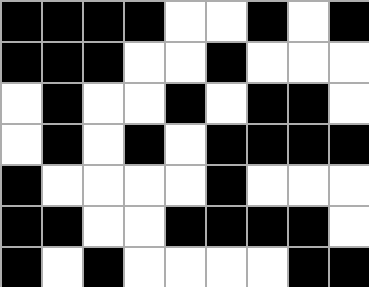[["black", "black", "black", "black", "white", "white", "black", "white", "black"], ["black", "black", "black", "white", "white", "black", "white", "white", "white"], ["white", "black", "white", "white", "black", "white", "black", "black", "white"], ["white", "black", "white", "black", "white", "black", "black", "black", "black"], ["black", "white", "white", "white", "white", "black", "white", "white", "white"], ["black", "black", "white", "white", "black", "black", "black", "black", "white"], ["black", "white", "black", "white", "white", "white", "white", "black", "black"]]